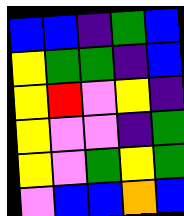[["blue", "blue", "indigo", "green", "blue"], ["yellow", "green", "green", "indigo", "blue"], ["yellow", "red", "violet", "yellow", "indigo"], ["yellow", "violet", "violet", "indigo", "green"], ["yellow", "violet", "green", "yellow", "green"], ["violet", "blue", "blue", "orange", "blue"]]